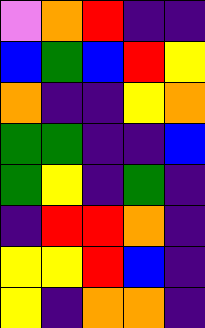[["violet", "orange", "red", "indigo", "indigo"], ["blue", "green", "blue", "red", "yellow"], ["orange", "indigo", "indigo", "yellow", "orange"], ["green", "green", "indigo", "indigo", "blue"], ["green", "yellow", "indigo", "green", "indigo"], ["indigo", "red", "red", "orange", "indigo"], ["yellow", "yellow", "red", "blue", "indigo"], ["yellow", "indigo", "orange", "orange", "indigo"]]